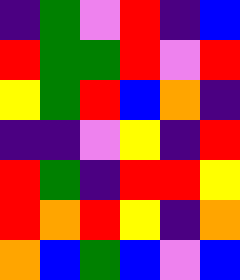[["indigo", "green", "violet", "red", "indigo", "blue"], ["red", "green", "green", "red", "violet", "red"], ["yellow", "green", "red", "blue", "orange", "indigo"], ["indigo", "indigo", "violet", "yellow", "indigo", "red"], ["red", "green", "indigo", "red", "red", "yellow"], ["red", "orange", "red", "yellow", "indigo", "orange"], ["orange", "blue", "green", "blue", "violet", "blue"]]